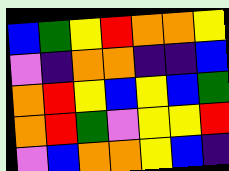[["blue", "green", "yellow", "red", "orange", "orange", "yellow"], ["violet", "indigo", "orange", "orange", "indigo", "indigo", "blue"], ["orange", "red", "yellow", "blue", "yellow", "blue", "green"], ["orange", "red", "green", "violet", "yellow", "yellow", "red"], ["violet", "blue", "orange", "orange", "yellow", "blue", "indigo"]]